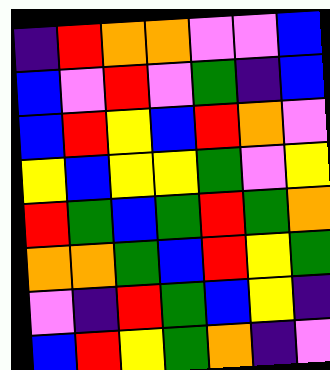[["indigo", "red", "orange", "orange", "violet", "violet", "blue"], ["blue", "violet", "red", "violet", "green", "indigo", "blue"], ["blue", "red", "yellow", "blue", "red", "orange", "violet"], ["yellow", "blue", "yellow", "yellow", "green", "violet", "yellow"], ["red", "green", "blue", "green", "red", "green", "orange"], ["orange", "orange", "green", "blue", "red", "yellow", "green"], ["violet", "indigo", "red", "green", "blue", "yellow", "indigo"], ["blue", "red", "yellow", "green", "orange", "indigo", "violet"]]